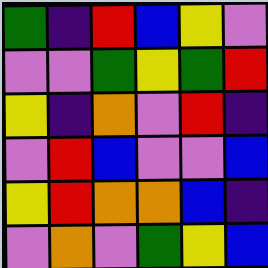[["green", "indigo", "red", "blue", "yellow", "violet"], ["violet", "violet", "green", "yellow", "green", "red"], ["yellow", "indigo", "orange", "violet", "red", "indigo"], ["violet", "red", "blue", "violet", "violet", "blue"], ["yellow", "red", "orange", "orange", "blue", "indigo"], ["violet", "orange", "violet", "green", "yellow", "blue"]]